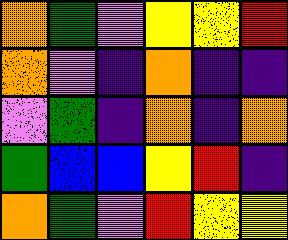[["orange", "green", "violet", "yellow", "yellow", "red"], ["orange", "violet", "indigo", "orange", "indigo", "indigo"], ["violet", "green", "indigo", "orange", "indigo", "orange"], ["green", "blue", "blue", "yellow", "red", "indigo"], ["orange", "green", "violet", "red", "yellow", "yellow"]]